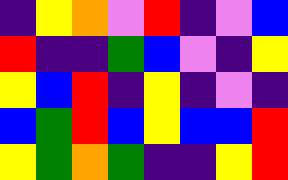[["indigo", "yellow", "orange", "violet", "red", "indigo", "violet", "blue"], ["red", "indigo", "indigo", "green", "blue", "violet", "indigo", "yellow"], ["yellow", "blue", "red", "indigo", "yellow", "indigo", "violet", "indigo"], ["blue", "green", "red", "blue", "yellow", "blue", "blue", "red"], ["yellow", "green", "orange", "green", "indigo", "indigo", "yellow", "red"]]